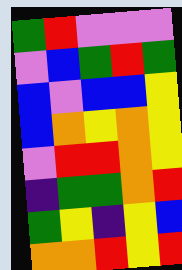[["green", "red", "violet", "violet", "violet"], ["violet", "blue", "green", "red", "green"], ["blue", "violet", "blue", "blue", "yellow"], ["blue", "orange", "yellow", "orange", "yellow"], ["violet", "red", "red", "orange", "yellow"], ["indigo", "green", "green", "orange", "red"], ["green", "yellow", "indigo", "yellow", "blue"], ["orange", "orange", "red", "yellow", "red"]]